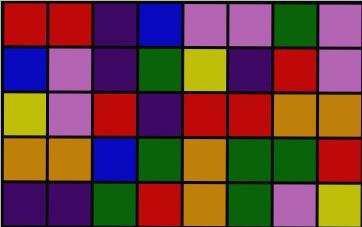[["red", "red", "indigo", "blue", "violet", "violet", "green", "violet"], ["blue", "violet", "indigo", "green", "yellow", "indigo", "red", "violet"], ["yellow", "violet", "red", "indigo", "red", "red", "orange", "orange"], ["orange", "orange", "blue", "green", "orange", "green", "green", "red"], ["indigo", "indigo", "green", "red", "orange", "green", "violet", "yellow"]]